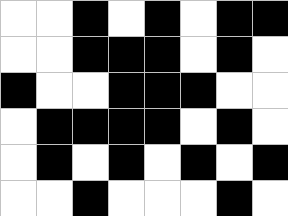[["white", "white", "black", "white", "black", "white", "black", "black"], ["white", "white", "black", "black", "black", "white", "black", "white"], ["black", "white", "white", "black", "black", "black", "white", "white"], ["white", "black", "black", "black", "black", "white", "black", "white"], ["white", "black", "white", "black", "white", "black", "white", "black"], ["white", "white", "black", "white", "white", "white", "black", "white"]]